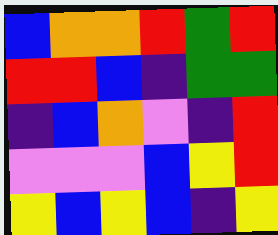[["blue", "orange", "orange", "red", "green", "red"], ["red", "red", "blue", "indigo", "green", "green"], ["indigo", "blue", "orange", "violet", "indigo", "red"], ["violet", "violet", "violet", "blue", "yellow", "red"], ["yellow", "blue", "yellow", "blue", "indigo", "yellow"]]